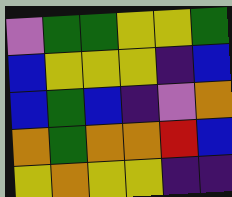[["violet", "green", "green", "yellow", "yellow", "green"], ["blue", "yellow", "yellow", "yellow", "indigo", "blue"], ["blue", "green", "blue", "indigo", "violet", "orange"], ["orange", "green", "orange", "orange", "red", "blue"], ["yellow", "orange", "yellow", "yellow", "indigo", "indigo"]]